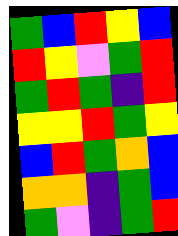[["green", "blue", "red", "yellow", "blue"], ["red", "yellow", "violet", "green", "red"], ["green", "red", "green", "indigo", "red"], ["yellow", "yellow", "red", "green", "yellow"], ["blue", "red", "green", "orange", "blue"], ["orange", "orange", "indigo", "green", "blue"], ["green", "violet", "indigo", "green", "red"]]